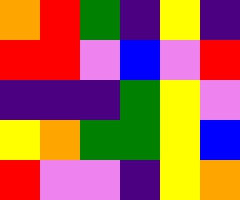[["orange", "red", "green", "indigo", "yellow", "indigo"], ["red", "red", "violet", "blue", "violet", "red"], ["indigo", "indigo", "indigo", "green", "yellow", "violet"], ["yellow", "orange", "green", "green", "yellow", "blue"], ["red", "violet", "violet", "indigo", "yellow", "orange"]]